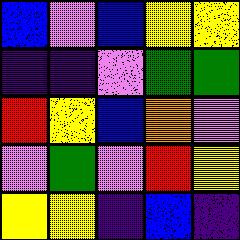[["blue", "violet", "blue", "yellow", "yellow"], ["indigo", "indigo", "violet", "green", "green"], ["red", "yellow", "blue", "orange", "violet"], ["violet", "green", "violet", "red", "yellow"], ["yellow", "yellow", "indigo", "blue", "indigo"]]